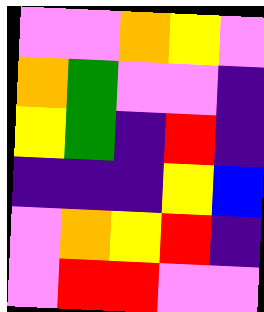[["violet", "violet", "orange", "yellow", "violet"], ["orange", "green", "violet", "violet", "indigo"], ["yellow", "green", "indigo", "red", "indigo"], ["indigo", "indigo", "indigo", "yellow", "blue"], ["violet", "orange", "yellow", "red", "indigo"], ["violet", "red", "red", "violet", "violet"]]